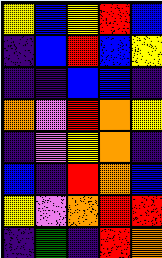[["yellow", "blue", "yellow", "red", "blue"], ["indigo", "blue", "red", "blue", "yellow"], ["indigo", "indigo", "blue", "blue", "indigo"], ["orange", "violet", "red", "orange", "yellow"], ["indigo", "violet", "yellow", "orange", "indigo"], ["blue", "indigo", "red", "orange", "blue"], ["yellow", "violet", "orange", "red", "red"], ["indigo", "green", "indigo", "red", "orange"]]